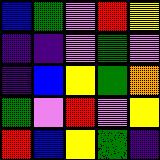[["blue", "green", "violet", "red", "yellow"], ["indigo", "indigo", "violet", "green", "violet"], ["indigo", "blue", "yellow", "green", "orange"], ["green", "violet", "red", "violet", "yellow"], ["red", "blue", "yellow", "green", "indigo"]]